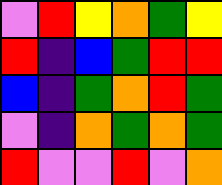[["violet", "red", "yellow", "orange", "green", "yellow"], ["red", "indigo", "blue", "green", "red", "red"], ["blue", "indigo", "green", "orange", "red", "green"], ["violet", "indigo", "orange", "green", "orange", "green"], ["red", "violet", "violet", "red", "violet", "orange"]]